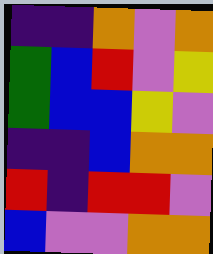[["indigo", "indigo", "orange", "violet", "orange"], ["green", "blue", "red", "violet", "yellow"], ["green", "blue", "blue", "yellow", "violet"], ["indigo", "indigo", "blue", "orange", "orange"], ["red", "indigo", "red", "red", "violet"], ["blue", "violet", "violet", "orange", "orange"]]